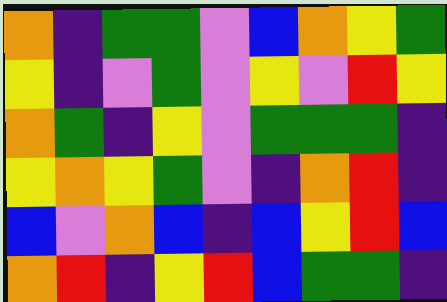[["orange", "indigo", "green", "green", "violet", "blue", "orange", "yellow", "green"], ["yellow", "indigo", "violet", "green", "violet", "yellow", "violet", "red", "yellow"], ["orange", "green", "indigo", "yellow", "violet", "green", "green", "green", "indigo"], ["yellow", "orange", "yellow", "green", "violet", "indigo", "orange", "red", "indigo"], ["blue", "violet", "orange", "blue", "indigo", "blue", "yellow", "red", "blue"], ["orange", "red", "indigo", "yellow", "red", "blue", "green", "green", "indigo"]]